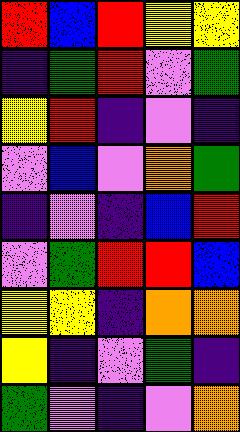[["red", "blue", "red", "yellow", "yellow"], ["indigo", "green", "red", "violet", "green"], ["yellow", "red", "indigo", "violet", "indigo"], ["violet", "blue", "violet", "orange", "green"], ["indigo", "violet", "indigo", "blue", "red"], ["violet", "green", "red", "red", "blue"], ["yellow", "yellow", "indigo", "orange", "orange"], ["yellow", "indigo", "violet", "green", "indigo"], ["green", "violet", "indigo", "violet", "orange"]]